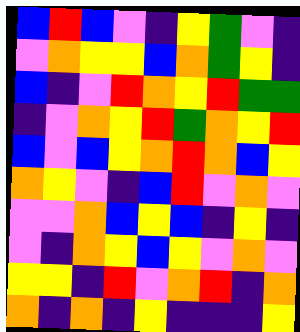[["blue", "red", "blue", "violet", "indigo", "yellow", "green", "violet", "indigo"], ["violet", "orange", "yellow", "yellow", "blue", "orange", "green", "yellow", "indigo"], ["blue", "indigo", "violet", "red", "orange", "yellow", "red", "green", "green"], ["indigo", "violet", "orange", "yellow", "red", "green", "orange", "yellow", "red"], ["blue", "violet", "blue", "yellow", "orange", "red", "orange", "blue", "yellow"], ["orange", "yellow", "violet", "indigo", "blue", "red", "violet", "orange", "violet"], ["violet", "violet", "orange", "blue", "yellow", "blue", "indigo", "yellow", "indigo"], ["violet", "indigo", "orange", "yellow", "blue", "yellow", "violet", "orange", "violet"], ["yellow", "yellow", "indigo", "red", "violet", "orange", "red", "indigo", "orange"], ["orange", "indigo", "orange", "indigo", "yellow", "indigo", "indigo", "indigo", "yellow"]]